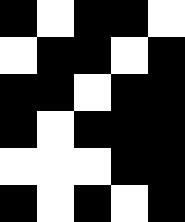[["black", "white", "black", "black", "white"], ["white", "black", "black", "white", "black"], ["black", "black", "white", "black", "black"], ["black", "white", "black", "black", "black"], ["white", "white", "white", "black", "black"], ["black", "white", "black", "white", "black"]]